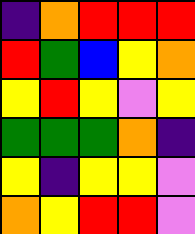[["indigo", "orange", "red", "red", "red"], ["red", "green", "blue", "yellow", "orange"], ["yellow", "red", "yellow", "violet", "yellow"], ["green", "green", "green", "orange", "indigo"], ["yellow", "indigo", "yellow", "yellow", "violet"], ["orange", "yellow", "red", "red", "violet"]]